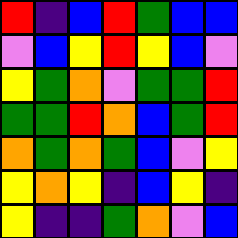[["red", "indigo", "blue", "red", "green", "blue", "blue"], ["violet", "blue", "yellow", "red", "yellow", "blue", "violet"], ["yellow", "green", "orange", "violet", "green", "green", "red"], ["green", "green", "red", "orange", "blue", "green", "red"], ["orange", "green", "orange", "green", "blue", "violet", "yellow"], ["yellow", "orange", "yellow", "indigo", "blue", "yellow", "indigo"], ["yellow", "indigo", "indigo", "green", "orange", "violet", "blue"]]